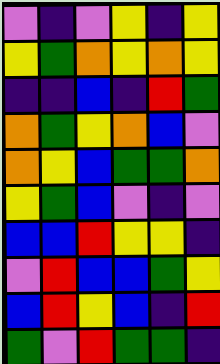[["violet", "indigo", "violet", "yellow", "indigo", "yellow"], ["yellow", "green", "orange", "yellow", "orange", "yellow"], ["indigo", "indigo", "blue", "indigo", "red", "green"], ["orange", "green", "yellow", "orange", "blue", "violet"], ["orange", "yellow", "blue", "green", "green", "orange"], ["yellow", "green", "blue", "violet", "indigo", "violet"], ["blue", "blue", "red", "yellow", "yellow", "indigo"], ["violet", "red", "blue", "blue", "green", "yellow"], ["blue", "red", "yellow", "blue", "indigo", "red"], ["green", "violet", "red", "green", "green", "indigo"]]